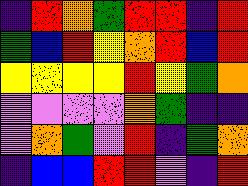[["indigo", "red", "orange", "green", "red", "red", "indigo", "red"], ["green", "blue", "red", "yellow", "orange", "red", "blue", "red"], ["yellow", "yellow", "yellow", "yellow", "red", "yellow", "green", "orange"], ["violet", "violet", "violet", "violet", "orange", "green", "indigo", "indigo"], ["violet", "orange", "green", "violet", "red", "indigo", "green", "orange"], ["indigo", "blue", "blue", "red", "red", "violet", "indigo", "red"]]